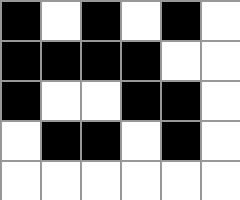[["black", "white", "black", "white", "black", "white"], ["black", "black", "black", "black", "white", "white"], ["black", "white", "white", "black", "black", "white"], ["white", "black", "black", "white", "black", "white"], ["white", "white", "white", "white", "white", "white"]]